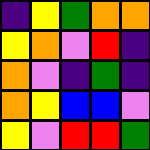[["indigo", "yellow", "green", "orange", "orange"], ["yellow", "orange", "violet", "red", "indigo"], ["orange", "violet", "indigo", "green", "indigo"], ["orange", "yellow", "blue", "blue", "violet"], ["yellow", "violet", "red", "red", "green"]]